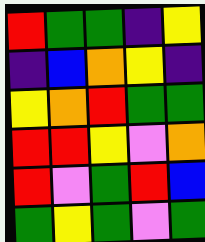[["red", "green", "green", "indigo", "yellow"], ["indigo", "blue", "orange", "yellow", "indigo"], ["yellow", "orange", "red", "green", "green"], ["red", "red", "yellow", "violet", "orange"], ["red", "violet", "green", "red", "blue"], ["green", "yellow", "green", "violet", "green"]]